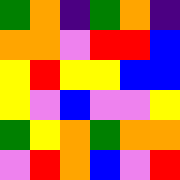[["green", "orange", "indigo", "green", "orange", "indigo"], ["orange", "orange", "violet", "red", "red", "blue"], ["yellow", "red", "yellow", "yellow", "blue", "blue"], ["yellow", "violet", "blue", "violet", "violet", "yellow"], ["green", "yellow", "orange", "green", "orange", "orange"], ["violet", "red", "orange", "blue", "violet", "red"]]